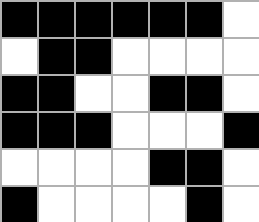[["black", "black", "black", "black", "black", "black", "white"], ["white", "black", "black", "white", "white", "white", "white"], ["black", "black", "white", "white", "black", "black", "white"], ["black", "black", "black", "white", "white", "white", "black"], ["white", "white", "white", "white", "black", "black", "white"], ["black", "white", "white", "white", "white", "black", "white"]]